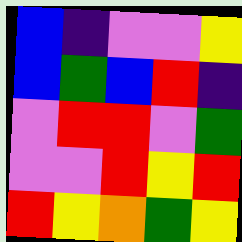[["blue", "indigo", "violet", "violet", "yellow"], ["blue", "green", "blue", "red", "indigo"], ["violet", "red", "red", "violet", "green"], ["violet", "violet", "red", "yellow", "red"], ["red", "yellow", "orange", "green", "yellow"]]